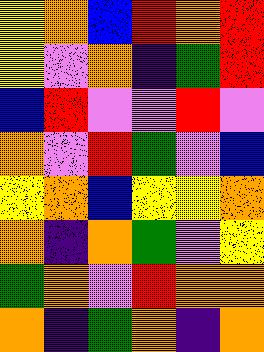[["yellow", "orange", "blue", "red", "orange", "red"], ["yellow", "violet", "orange", "indigo", "green", "red"], ["blue", "red", "violet", "violet", "red", "violet"], ["orange", "violet", "red", "green", "violet", "blue"], ["yellow", "orange", "blue", "yellow", "yellow", "orange"], ["orange", "indigo", "orange", "green", "violet", "yellow"], ["green", "orange", "violet", "red", "orange", "orange"], ["orange", "indigo", "green", "orange", "indigo", "orange"]]